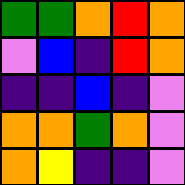[["green", "green", "orange", "red", "orange"], ["violet", "blue", "indigo", "red", "orange"], ["indigo", "indigo", "blue", "indigo", "violet"], ["orange", "orange", "green", "orange", "violet"], ["orange", "yellow", "indigo", "indigo", "violet"]]